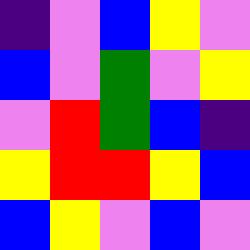[["indigo", "violet", "blue", "yellow", "violet"], ["blue", "violet", "green", "violet", "yellow"], ["violet", "red", "green", "blue", "indigo"], ["yellow", "red", "red", "yellow", "blue"], ["blue", "yellow", "violet", "blue", "violet"]]